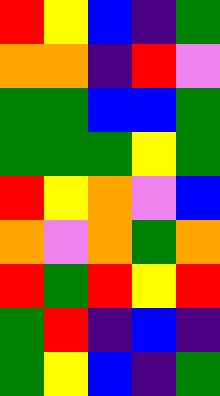[["red", "yellow", "blue", "indigo", "green"], ["orange", "orange", "indigo", "red", "violet"], ["green", "green", "blue", "blue", "green"], ["green", "green", "green", "yellow", "green"], ["red", "yellow", "orange", "violet", "blue"], ["orange", "violet", "orange", "green", "orange"], ["red", "green", "red", "yellow", "red"], ["green", "red", "indigo", "blue", "indigo"], ["green", "yellow", "blue", "indigo", "green"]]